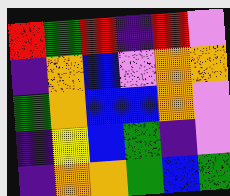[["red", "green", "red", "indigo", "red", "violet"], ["indigo", "orange", "blue", "violet", "orange", "orange"], ["green", "orange", "blue", "blue", "orange", "violet"], ["indigo", "yellow", "blue", "green", "indigo", "violet"], ["indigo", "orange", "orange", "green", "blue", "green"]]